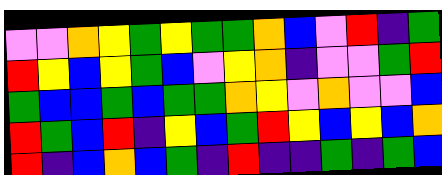[["violet", "violet", "orange", "yellow", "green", "yellow", "green", "green", "orange", "blue", "violet", "red", "indigo", "green"], ["red", "yellow", "blue", "yellow", "green", "blue", "violet", "yellow", "orange", "indigo", "violet", "violet", "green", "red"], ["green", "blue", "blue", "green", "blue", "green", "green", "orange", "yellow", "violet", "orange", "violet", "violet", "blue"], ["red", "green", "blue", "red", "indigo", "yellow", "blue", "green", "red", "yellow", "blue", "yellow", "blue", "orange"], ["red", "indigo", "blue", "orange", "blue", "green", "indigo", "red", "indigo", "indigo", "green", "indigo", "green", "blue"]]